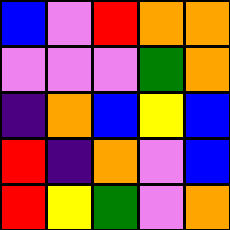[["blue", "violet", "red", "orange", "orange"], ["violet", "violet", "violet", "green", "orange"], ["indigo", "orange", "blue", "yellow", "blue"], ["red", "indigo", "orange", "violet", "blue"], ["red", "yellow", "green", "violet", "orange"]]